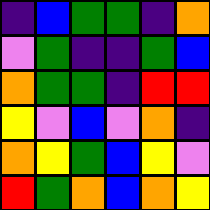[["indigo", "blue", "green", "green", "indigo", "orange"], ["violet", "green", "indigo", "indigo", "green", "blue"], ["orange", "green", "green", "indigo", "red", "red"], ["yellow", "violet", "blue", "violet", "orange", "indigo"], ["orange", "yellow", "green", "blue", "yellow", "violet"], ["red", "green", "orange", "blue", "orange", "yellow"]]